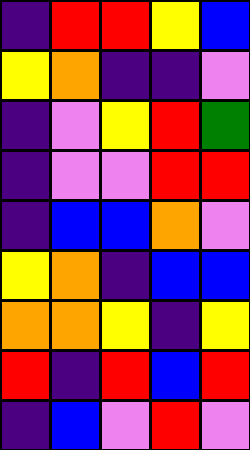[["indigo", "red", "red", "yellow", "blue"], ["yellow", "orange", "indigo", "indigo", "violet"], ["indigo", "violet", "yellow", "red", "green"], ["indigo", "violet", "violet", "red", "red"], ["indigo", "blue", "blue", "orange", "violet"], ["yellow", "orange", "indigo", "blue", "blue"], ["orange", "orange", "yellow", "indigo", "yellow"], ["red", "indigo", "red", "blue", "red"], ["indigo", "blue", "violet", "red", "violet"]]